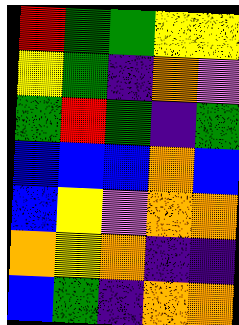[["red", "green", "green", "yellow", "yellow"], ["yellow", "green", "indigo", "orange", "violet"], ["green", "red", "green", "indigo", "green"], ["blue", "blue", "blue", "orange", "blue"], ["blue", "yellow", "violet", "orange", "orange"], ["orange", "yellow", "orange", "indigo", "indigo"], ["blue", "green", "indigo", "orange", "orange"]]